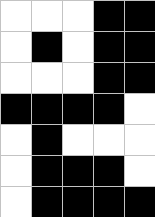[["white", "white", "white", "black", "black"], ["white", "black", "white", "black", "black"], ["white", "white", "white", "black", "black"], ["black", "black", "black", "black", "white"], ["white", "black", "white", "white", "white"], ["white", "black", "black", "black", "white"], ["white", "black", "black", "black", "black"]]